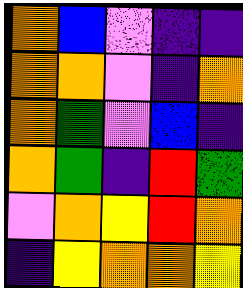[["orange", "blue", "violet", "indigo", "indigo"], ["orange", "orange", "violet", "indigo", "orange"], ["orange", "green", "violet", "blue", "indigo"], ["orange", "green", "indigo", "red", "green"], ["violet", "orange", "yellow", "red", "orange"], ["indigo", "yellow", "orange", "orange", "yellow"]]